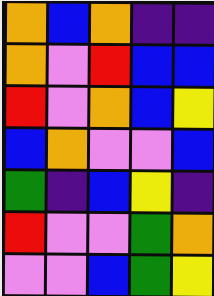[["orange", "blue", "orange", "indigo", "indigo"], ["orange", "violet", "red", "blue", "blue"], ["red", "violet", "orange", "blue", "yellow"], ["blue", "orange", "violet", "violet", "blue"], ["green", "indigo", "blue", "yellow", "indigo"], ["red", "violet", "violet", "green", "orange"], ["violet", "violet", "blue", "green", "yellow"]]